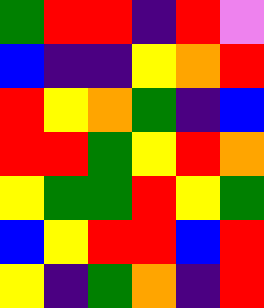[["green", "red", "red", "indigo", "red", "violet"], ["blue", "indigo", "indigo", "yellow", "orange", "red"], ["red", "yellow", "orange", "green", "indigo", "blue"], ["red", "red", "green", "yellow", "red", "orange"], ["yellow", "green", "green", "red", "yellow", "green"], ["blue", "yellow", "red", "red", "blue", "red"], ["yellow", "indigo", "green", "orange", "indigo", "red"]]